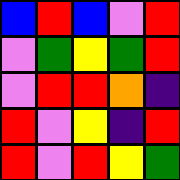[["blue", "red", "blue", "violet", "red"], ["violet", "green", "yellow", "green", "red"], ["violet", "red", "red", "orange", "indigo"], ["red", "violet", "yellow", "indigo", "red"], ["red", "violet", "red", "yellow", "green"]]